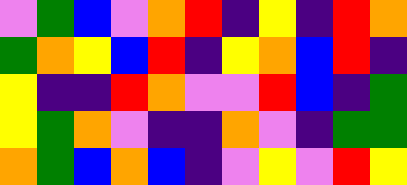[["violet", "green", "blue", "violet", "orange", "red", "indigo", "yellow", "indigo", "red", "orange"], ["green", "orange", "yellow", "blue", "red", "indigo", "yellow", "orange", "blue", "red", "indigo"], ["yellow", "indigo", "indigo", "red", "orange", "violet", "violet", "red", "blue", "indigo", "green"], ["yellow", "green", "orange", "violet", "indigo", "indigo", "orange", "violet", "indigo", "green", "green"], ["orange", "green", "blue", "orange", "blue", "indigo", "violet", "yellow", "violet", "red", "yellow"]]